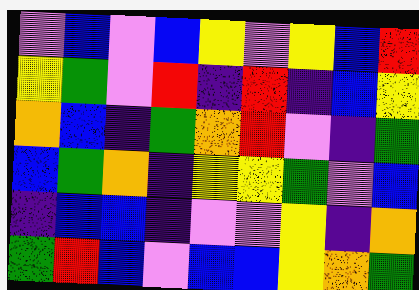[["violet", "blue", "violet", "blue", "yellow", "violet", "yellow", "blue", "red"], ["yellow", "green", "violet", "red", "indigo", "red", "indigo", "blue", "yellow"], ["orange", "blue", "indigo", "green", "orange", "red", "violet", "indigo", "green"], ["blue", "green", "orange", "indigo", "yellow", "yellow", "green", "violet", "blue"], ["indigo", "blue", "blue", "indigo", "violet", "violet", "yellow", "indigo", "orange"], ["green", "red", "blue", "violet", "blue", "blue", "yellow", "orange", "green"]]